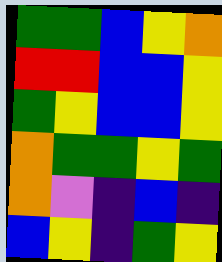[["green", "green", "blue", "yellow", "orange"], ["red", "red", "blue", "blue", "yellow"], ["green", "yellow", "blue", "blue", "yellow"], ["orange", "green", "green", "yellow", "green"], ["orange", "violet", "indigo", "blue", "indigo"], ["blue", "yellow", "indigo", "green", "yellow"]]